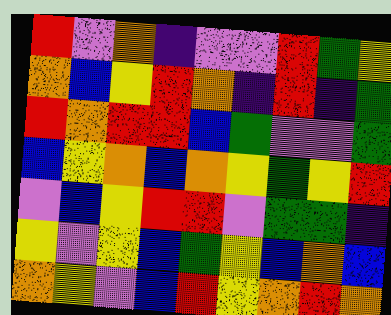[["red", "violet", "orange", "indigo", "violet", "violet", "red", "green", "yellow"], ["orange", "blue", "yellow", "red", "orange", "indigo", "red", "indigo", "green"], ["red", "orange", "red", "red", "blue", "green", "violet", "violet", "green"], ["blue", "yellow", "orange", "blue", "orange", "yellow", "green", "yellow", "red"], ["violet", "blue", "yellow", "red", "red", "violet", "green", "green", "indigo"], ["yellow", "violet", "yellow", "blue", "green", "yellow", "blue", "orange", "blue"], ["orange", "yellow", "violet", "blue", "red", "yellow", "orange", "red", "orange"]]